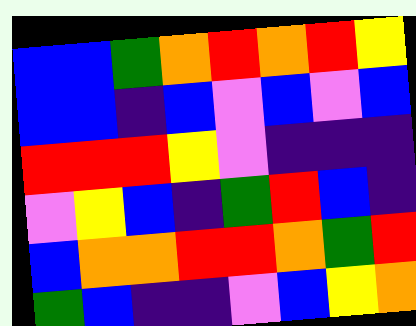[["blue", "blue", "green", "orange", "red", "orange", "red", "yellow"], ["blue", "blue", "indigo", "blue", "violet", "blue", "violet", "blue"], ["red", "red", "red", "yellow", "violet", "indigo", "indigo", "indigo"], ["violet", "yellow", "blue", "indigo", "green", "red", "blue", "indigo"], ["blue", "orange", "orange", "red", "red", "orange", "green", "red"], ["green", "blue", "indigo", "indigo", "violet", "blue", "yellow", "orange"]]